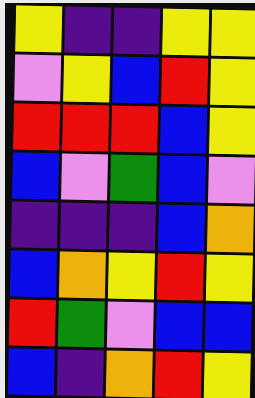[["yellow", "indigo", "indigo", "yellow", "yellow"], ["violet", "yellow", "blue", "red", "yellow"], ["red", "red", "red", "blue", "yellow"], ["blue", "violet", "green", "blue", "violet"], ["indigo", "indigo", "indigo", "blue", "orange"], ["blue", "orange", "yellow", "red", "yellow"], ["red", "green", "violet", "blue", "blue"], ["blue", "indigo", "orange", "red", "yellow"]]